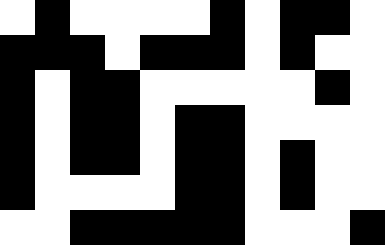[["white", "black", "white", "white", "white", "white", "black", "white", "black", "black", "white"], ["black", "black", "black", "white", "black", "black", "black", "white", "black", "white", "white"], ["black", "white", "black", "black", "white", "white", "white", "white", "white", "black", "white"], ["black", "white", "black", "black", "white", "black", "black", "white", "white", "white", "white"], ["black", "white", "black", "black", "white", "black", "black", "white", "black", "white", "white"], ["black", "white", "white", "white", "white", "black", "black", "white", "black", "white", "white"], ["white", "white", "black", "black", "black", "black", "black", "white", "white", "white", "black"]]